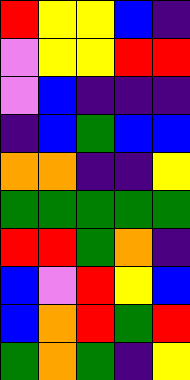[["red", "yellow", "yellow", "blue", "indigo"], ["violet", "yellow", "yellow", "red", "red"], ["violet", "blue", "indigo", "indigo", "indigo"], ["indigo", "blue", "green", "blue", "blue"], ["orange", "orange", "indigo", "indigo", "yellow"], ["green", "green", "green", "green", "green"], ["red", "red", "green", "orange", "indigo"], ["blue", "violet", "red", "yellow", "blue"], ["blue", "orange", "red", "green", "red"], ["green", "orange", "green", "indigo", "yellow"]]